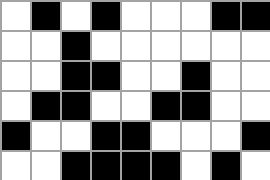[["white", "black", "white", "black", "white", "white", "white", "black", "black"], ["white", "white", "black", "white", "white", "white", "white", "white", "white"], ["white", "white", "black", "black", "white", "white", "black", "white", "white"], ["white", "black", "black", "white", "white", "black", "black", "white", "white"], ["black", "white", "white", "black", "black", "white", "white", "white", "black"], ["white", "white", "black", "black", "black", "black", "white", "black", "white"]]